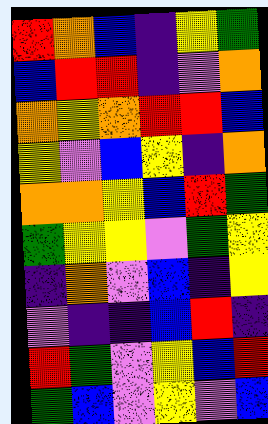[["red", "orange", "blue", "indigo", "yellow", "green"], ["blue", "red", "red", "indigo", "violet", "orange"], ["orange", "yellow", "orange", "red", "red", "blue"], ["yellow", "violet", "blue", "yellow", "indigo", "orange"], ["orange", "orange", "yellow", "blue", "red", "green"], ["green", "yellow", "yellow", "violet", "green", "yellow"], ["indigo", "orange", "violet", "blue", "indigo", "yellow"], ["violet", "indigo", "indigo", "blue", "red", "indigo"], ["red", "green", "violet", "yellow", "blue", "red"], ["green", "blue", "violet", "yellow", "violet", "blue"]]